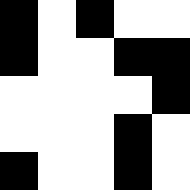[["black", "white", "black", "white", "white"], ["black", "white", "white", "black", "black"], ["white", "white", "white", "white", "black"], ["white", "white", "white", "black", "white"], ["black", "white", "white", "black", "white"]]